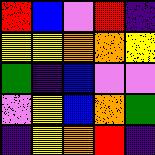[["red", "blue", "violet", "red", "indigo"], ["yellow", "yellow", "orange", "orange", "yellow"], ["green", "indigo", "blue", "violet", "violet"], ["violet", "yellow", "blue", "orange", "green"], ["indigo", "yellow", "orange", "red", "indigo"]]